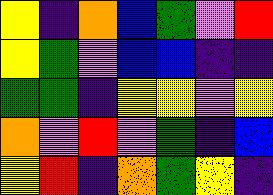[["yellow", "indigo", "orange", "blue", "green", "violet", "red"], ["yellow", "green", "violet", "blue", "blue", "indigo", "indigo"], ["green", "green", "indigo", "yellow", "yellow", "violet", "yellow"], ["orange", "violet", "red", "violet", "green", "indigo", "blue"], ["yellow", "red", "indigo", "orange", "green", "yellow", "indigo"]]